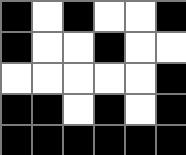[["black", "white", "black", "white", "white", "black"], ["black", "white", "white", "black", "white", "white"], ["white", "white", "white", "white", "white", "black"], ["black", "black", "white", "black", "white", "black"], ["black", "black", "black", "black", "black", "black"]]